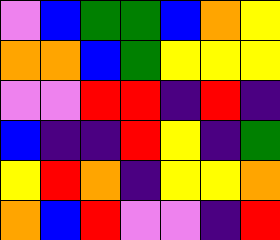[["violet", "blue", "green", "green", "blue", "orange", "yellow"], ["orange", "orange", "blue", "green", "yellow", "yellow", "yellow"], ["violet", "violet", "red", "red", "indigo", "red", "indigo"], ["blue", "indigo", "indigo", "red", "yellow", "indigo", "green"], ["yellow", "red", "orange", "indigo", "yellow", "yellow", "orange"], ["orange", "blue", "red", "violet", "violet", "indigo", "red"]]